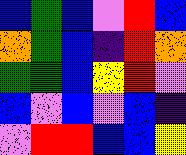[["blue", "green", "blue", "violet", "red", "blue"], ["orange", "green", "blue", "indigo", "red", "orange"], ["green", "green", "blue", "yellow", "red", "violet"], ["blue", "violet", "blue", "violet", "blue", "indigo"], ["violet", "red", "red", "blue", "blue", "yellow"]]